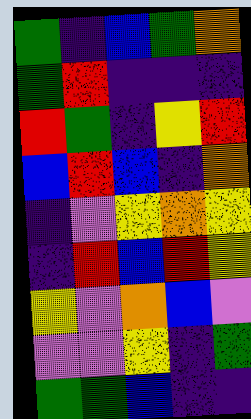[["green", "indigo", "blue", "green", "orange"], ["green", "red", "indigo", "indigo", "indigo"], ["red", "green", "indigo", "yellow", "red"], ["blue", "red", "blue", "indigo", "orange"], ["indigo", "violet", "yellow", "orange", "yellow"], ["indigo", "red", "blue", "red", "yellow"], ["yellow", "violet", "orange", "blue", "violet"], ["violet", "violet", "yellow", "indigo", "green"], ["green", "green", "blue", "indigo", "indigo"]]